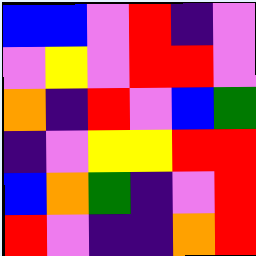[["blue", "blue", "violet", "red", "indigo", "violet"], ["violet", "yellow", "violet", "red", "red", "violet"], ["orange", "indigo", "red", "violet", "blue", "green"], ["indigo", "violet", "yellow", "yellow", "red", "red"], ["blue", "orange", "green", "indigo", "violet", "red"], ["red", "violet", "indigo", "indigo", "orange", "red"]]